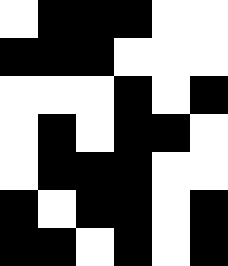[["white", "black", "black", "black", "white", "white"], ["black", "black", "black", "white", "white", "white"], ["white", "white", "white", "black", "white", "black"], ["white", "black", "white", "black", "black", "white"], ["white", "black", "black", "black", "white", "white"], ["black", "white", "black", "black", "white", "black"], ["black", "black", "white", "black", "white", "black"]]